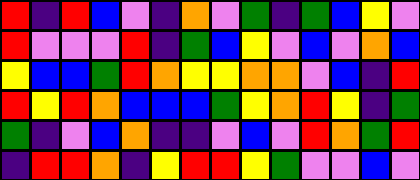[["red", "indigo", "red", "blue", "violet", "indigo", "orange", "violet", "green", "indigo", "green", "blue", "yellow", "violet"], ["red", "violet", "violet", "violet", "red", "indigo", "green", "blue", "yellow", "violet", "blue", "violet", "orange", "blue"], ["yellow", "blue", "blue", "green", "red", "orange", "yellow", "yellow", "orange", "orange", "violet", "blue", "indigo", "red"], ["red", "yellow", "red", "orange", "blue", "blue", "blue", "green", "yellow", "orange", "red", "yellow", "indigo", "green"], ["green", "indigo", "violet", "blue", "orange", "indigo", "indigo", "violet", "blue", "violet", "red", "orange", "green", "red"], ["indigo", "red", "red", "orange", "indigo", "yellow", "red", "red", "yellow", "green", "violet", "violet", "blue", "violet"]]